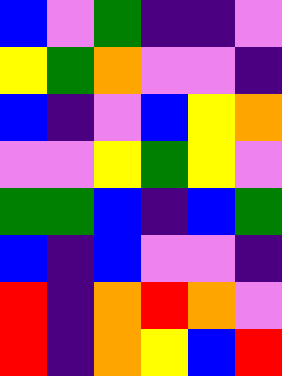[["blue", "violet", "green", "indigo", "indigo", "violet"], ["yellow", "green", "orange", "violet", "violet", "indigo"], ["blue", "indigo", "violet", "blue", "yellow", "orange"], ["violet", "violet", "yellow", "green", "yellow", "violet"], ["green", "green", "blue", "indigo", "blue", "green"], ["blue", "indigo", "blue", "violet", "violet", "indigo"], ["red", "indigo", "orange", "red", "orange", "violet"], ["red", "indigo", "orange", "yellow", "blue", "red"]]